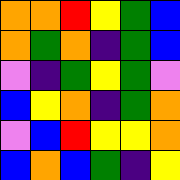[["orange", "orange", "red", "yellow", "green", "blue"], ["orange", "green", "orange", "indigo", "green", "blue"], ["violet", "indigo", "green", "yellow", "green", "violet"], ["blue", "yellow", "orange", "indigo", "green", "orange"], ["violet", "blue", "red", "yellow", "yellow", "orange"], ["blue", "orange", "blue", "green", "indigo", "yellow"]]